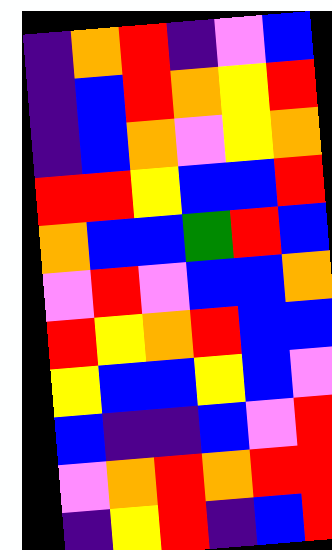[["indigo", "orange", "red", "indigo", "violet", "blue"], ["indigo", "blue", "red", "orange", "yellow", "red"], ["indigo", "blue", "orange", "violet", "yellow", "orange"], ["red", "red", "yellow", "blue", "blue", "red"], ["orange", "blue", "blue", "green", "red", "blue"], ["violet", "red", "violet", "blue", "blue", "orange"], ["red", "yellow", "orange", "red", "blue", "blue"], ["yellow", "blue", "blue", "yellow", "blue", "violet"], ["blue", "indigo", "indigo", "blue", "violet", "red"], ["violet", "orange", "red", "orange", "red", "red"], ["indigo", "yellow", "red", "indigo", "blue", "red"]]